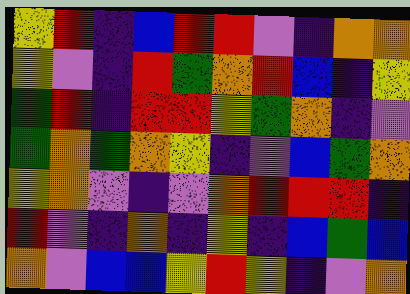[["yellow", "red", "indigo", "blue", "red", "red", "violet", "indigo", "orange", "orange"], ["yellow", "violet", "indigo", "red", "green", "orange", "red", "blue", "indigo", "yellow"], ["green", "red", "indigo", "red", "red", "yellow", "green", "orange", "indigo", "violet"], ["green", "orange", "green", "orange", "yellow", "indigo", "violet", "blue", "green", "orange"], ["yellow", "orange", "violet", "indigo", "violet", "orange", "red", "red", "red", "indigo"], ["red", "violet", "indigo", "orange", "indigo", "yellow", "indigo", "blue", "green", "blue"], ["orange", "violet", "blue", "blue", "yellow", "red", "yellow", "indigo", "violet", "orange"]]